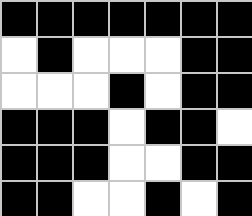[["black", "black", "black", "black", "black", "black", "black"], ["white", "black", "white", "white", "white", "black", "black"], ["white", "white", "white", "black", "white", "black", "black"], ["black", "black", "black", "white", "black", "black", "white"], ["black", "black", "black", "white", "white", "black", "black"], ["black", "black", "white", "white", "black", "white", "black"]]